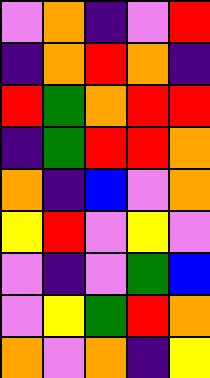[["violet", "orange", "indigo", "violet", "red"], ["indigo", "orange", "red", "orange", "indigo"], ["red", "green", "orange", "red", "red"], ["indigo", "green", "red", "red", "orange"], ["orange", "indigo", "blue", "violet", "orange"], ["yellow", "red", "violet", "yellow", "violet"], ["violet", "indigo", "violet", "green", "blue"], ["violet", "yellow", "green", "red", "orange"], ["orange", "violet", "orange", "indigo", "yellow"]]